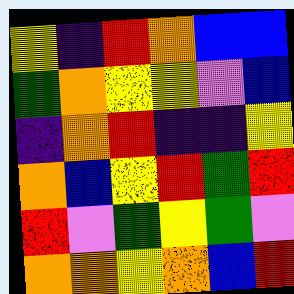[["yellow", "indigo", "red", "orange", "blue", "blue"], ["green", "orange", "yellow", "yellow", "violet", "blue"], ["indigo", "orange", "red", "indigo", "indigo", "yellow"], ["orange", "blue", "yellow", "red", "green", "red"], ["red", "violet", "green", "yellow", "green", "violet"], ["orange", "orange", "yellow", "orange", "blue", "red"]]